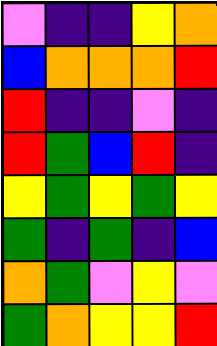[["violet", "indigo", "indigo", "yellow", "orange"], ["blue", "orange", "orange", "orange", "red"], ["red", "indigo", "indigo", "violet", "indigo"], ["red", "green", "blue", "red", "indigo"], ["yellow", "green", "yellow", "green", "yellow"], ["green", "indigo", "green", "indigo", "blue"], ["orange", "green", "violet", "yellow", "violet"], ["green", "orange", "yellow", "yellow", "red"]]